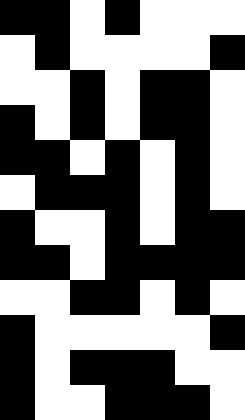[["black", "black", "white", "black", "white", "white", "white"], ["white", "black", "white", "white", "white", "white", "black"], ["white", "white", "black", "white", "black", "black", "white"], ["black", "white", "black", "white", "black", "black", "white"], ["black", "black", "white", "black", "white", "black", "white"], ["white", "black", "black", "black", "white", "black", "white"], ["black", "white", "white", "black", "white", "black", "black"], ["black", "black", "white", "black", "black", "black", "black"], ["white", "white", "black", "black", "white", "black", "white"], ["black", "white", "white", "white", "white", "white", "black"], ["black", "white", "black", "black", "black", "white", "white"], ["black", "white", "white", "black", "black", "black", "white"]]